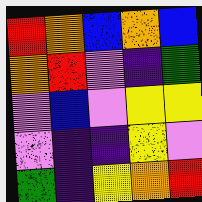[["red", "orange", "blue", "orange", "blue"], ["orange", "red", "violet", "indigo", "green"], ["violet", "blue", "violet", "yellow", "yellow"], ["violet", "indigo", "indigo", "yellow", "violet"], ["green", "indigo", "yellow", "orange", "red"]]